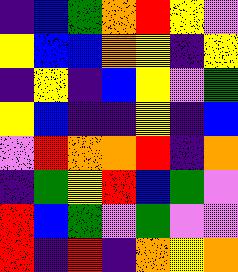[["indigo", "blue", "green", "orange", "red", "yellow", "violet"], ["yellow", "blue", "blue", "orange", "yellow", "indigo", "yellow"], ["indigo", "yellow", "indigo", "blue", "yellow", "violet", "green"], ["yellow", "blue", "indigo", "indigo", "yellow", "indigo", "blue"], ["violet", "red", "orange", "orange", "red", "indigo", "orange"], ["indigo", "green", "yellow", "red", "blue", "green", "violet"], ["red", "blue", "green", "violet", "green", "violet", "violet"], ["red", "indigo", "red", "indigo", "orange", "yellow", "orange"]]